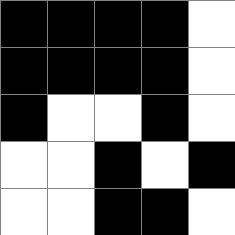[["black", "black", "black", "black", "white"], ["black", "black", "black", "black", "white"], ["black", "white", "white", "black", "white"], ["white", "white", "black", "white", "black"], ["white", "white", "black", "black", "white"]]